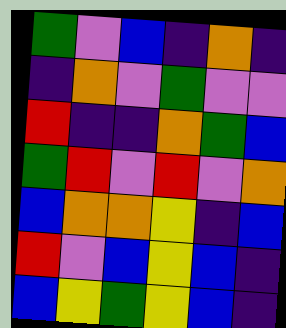[["green", "violet", "blue", "indigo", "orange", "indigo"], ["indigo", "orange", "violet", "green", "violet", "violet"], ["red", "indigo", "indigo", "orange", "green", "blue"], ["green", "red", "violet", "red", "violet", "orange"], ["blue", "orange", "orange", "yellow", "indigo", "blue"], ["red", "violet", "blue", "yellow", "blue", "indigo"], ["blue", "yellow", "green", "yellow", "blue", "indigo"]]